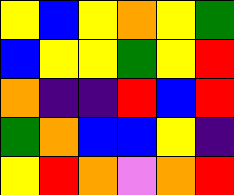[["yellow", "blue", "yellow", "orange", "yellow", "green"], ["blue", "yellow", "yellow", "green", "yellow", "red"], ["orange", "indigo", "indigo", "red", "blue", "red"], ["green", "orange", "blue", "blue", "yellow", "indigo"], ["yellow", "red", "orange", "violet", "orange", "red"]]